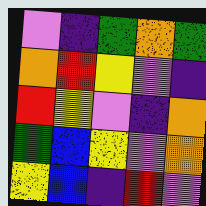[["violet", "indigo", "green", "orange", "green"], ["orange", "red", "yellow", "violet", "indigo"], ["red", "yellow", "violet", "indigo", "orange"], ["green", "blue", "yellow", "violet", "orange"], ["yellow", "blue", "indigo", "red", "violet"]]